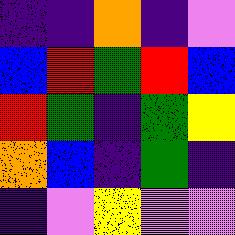[["indigo", "indigo", "orange", "indigo", "violet"], ["blue", "red", "green", "red", "blue"], ["red", "green", "indigo", "green", "yellow"], ["orange", "blue", "indigo", "green", "indigo"], ["indigo", "violet", "yellow", "violet", "violet"]]